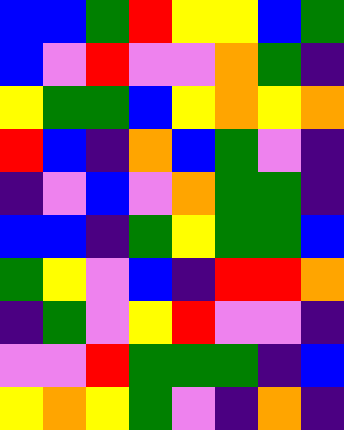[["blue", "blue", "green", "red", "yellow", "yellow", "blue", "green"], ["blue", "violet", "red", "violet", "violet", "orange", "green", "indigo"], ["yellow", "green", "green", "blue", "yellow", "orange", "yellow", "orange"], ["red", "blue", "indigo", "orange", "blue", "green", "violet", "indigo"], ["indigo", "violet", "blue", "violet", "orange", "green", "green", "indigo"], ["blue", "blue", "indigo", "green", "yellow", "green", "green", "blue"], ["green", "yellow", "violet", "blue", "indigo", "red", "red", "orange"], ["indigo", "green", "violet", "yellow", "red", "violet", "violet", "indigo"], ["violet", "violet", "red", "green", "green", "green", "indigo", "blue"], ["yellow", "orange", "yellow", "green", "violet", "indigo", "orange", "indigo"]]